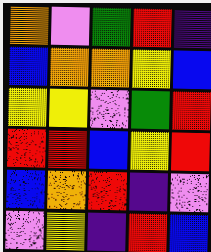[["orange", "violet", "green", "red", "indigo"], ["blue", "orange", "orange", "yellow", "blue"], ["yellow", "yellow", "violet", "green", "red"], ["red", "red", "blue", "yellow", "red"], ["blue", "orange", "red", "indigo", "violet"], ["violet", "yellow", "indigo", "red", "blue"]]